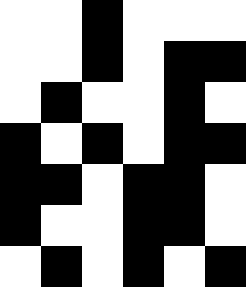[["white", "white", "black", "white", "white", "white"], ["white", "white", "black", "white", "black", "black"], ["white", "black", "white", "white", "black", "white"], ["black", "white", "black", "white", "black", "black"], ["black", "black", "white", "black", "black", "white"], ["black", "white", "white", "black", "black", "white"], ["white", "black", "white", "black", "white", "black"]]